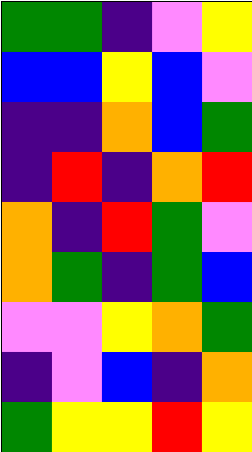[["green", "green", "indigo", "violet", "yellow"], ["blue", "blue", "yellow", "blue", "violet"], ["indigo", "indigo", "orange", "blue", "green"], ["indigo", "red", "indigo", "orange", "red"], ["orange", "indigo", "red", "green", "violet"], ["orange", "green", "indigo", "green", "blue"], ["violet", "violet", "yellow", "orange", "green"], ["indigo", "violet", "blue", "indigo", "orange"], ["green", "yellow", "yellow", "red", "yellow"]]